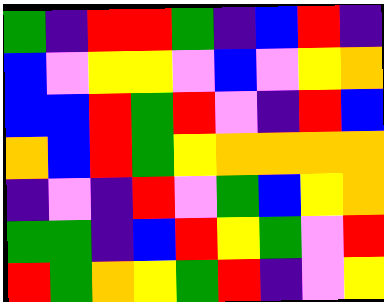[["green", "indigo", "red", "red", "green", "indigo", "blue", "red", "indigo"], ["blue", "violet", "yellow", "yellow", "violet", "blue", "violet", "yellow", "orange"], ["blue", "blue", "red", "green", "red", "violet", "indigo", "red", "blue"], ["orange", "blue", "red", "green", "yellow", "orange", "orange", "orange", "orange"], ["indigo", "violet", "indigo", "red", "violet", "green", "blue", "yellow", "orange"], ["green", "green", "indigo", "blue", "red", "yellow", "green", "violet", "red"], ["red", "green", "orange", "yellow", "green", "red", "indigo", "violet", "yellow"]]